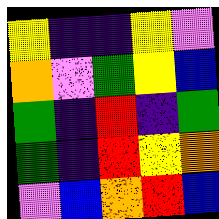[["yellow", "indigo", "indigo", "yellow", "violet"], ["orange", "violet", "green", "yellow", "blue"], ["green", "indigo", "red", "indigo", "green"], ["green", "indigo", "red", "yellow", "orange"], ["violet", "blue", "orange", "red", "blue"]]